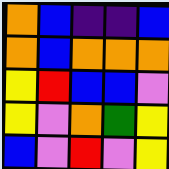[["orange", "blue", "indigo", "indigo", "blue"], ["orange", "blue", "orange", "orange", "orange"], ["yellow", "red", "blue", "blue", "violet"], ["yellow", "violet", "orange", "green", "yellow"], ["blue", "violet", "red", "violet", "yellow"]]